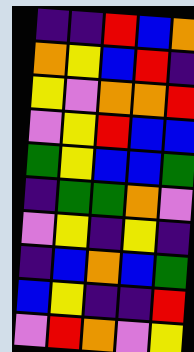[["indigo", "indigo", "red", "blue", "orange"], ["orange", "yellow", "blue", "red", "indigo"], ["yellow", "violet", "orange", "orange", "red"], ["violet", "yellow", "red", "blue", "blue"], ["green", "yellow", "blue", "blue", "green"], ["indigo", "green", "green", "orange", "violet"], ["violet", "yellow", "indigo", "yellow", "indigo"], ["indigo", "blue", "orange", "blue", "green"], ["blue", "yellow", "indigo", "indigo", "red"], ["violet", "red", "orange", "violet", "yellow"]]